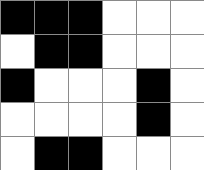[["black", "black", "black", "white", "white", "white"], ["white", "black", "black", "white", "white", "white"], ["black", "white", "white", "white", "black", "white"], ["white", "white", "white", "white", "black", "white"], ["white", "black", "black", "white", "white", "white"]]